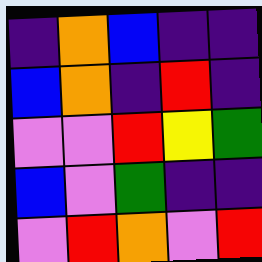[["indigo", "orange", "blue", "indigo", "indigo"], ["blue", "orange", "indigo", "red", "indigo"], ["violet", "violet", "red", "yellow", "green"], ["blue", "violet", "green", "indigo", "indigo"], ["violet", "red", "orange", "violet", "red"]]